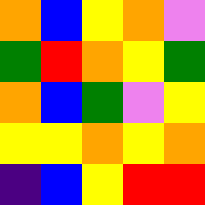[["orange", "blue", "yellow", "orange", "violet"], ["green", "red", "orange", "yellow", "green"], ["orange", "blue", "green", "violet", "yellow"], ["yellow", "yellow", "orange", "yellow", "orange"], ["indigo", "blue", "yellow", "red", "red"]]